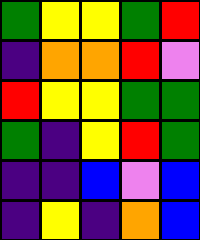[["green", "yellow", "yellow", "green", "red"], ["indigo", "orange", "orange", "red", "violet"], ["red", "yellow", "yellow", "green", "green"], ["green", "indigo", "yellow", "red", "green"], ["indigo", "indigo", "blue", "violet", "blue"], ["indigo", "yellow", "indigo", "orange", "blue"]]